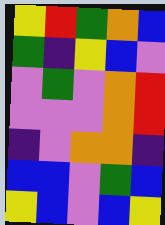[["yellow", "red", "green", "orange", "blue"], ["green", "indigo", "yellow", "blue", "violet"], ["violet", "green", "violet", "orange", "red"], ["violet", "violet", "violet", "orange", "red"], ["indigo", "violet", "orange", "orange", "indigo"], ["blue", "blue", "violet", "green", "blue"], ["yellow", "blue", "violet", "blue", "yellow"]]